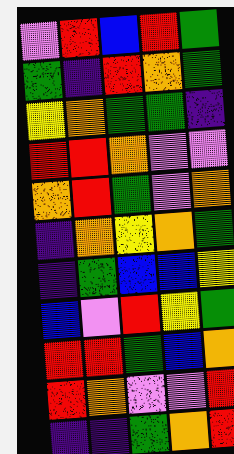[["violet", "red", "blue", "red", "green"], ["green", "indigo", "red", "orange", "green"], ["yellow", "orange", "green", "green", "indigo"], ["red", "red", "orange", "violet", "violet"], ["orange", "red", "green", "violet", "orange"], ["indigo", "orange", "yellow", "orange", "green"], ["indigo", "green", "blue", "blue", "yellow"], ["blue", "violet", "red", "yellow", "green"], ["red", "red", "green", "blue", "orange"], ["red", "orange", "violet", "violet", "red"], ["indigo", "indigo", "green", "orange", "red"]]